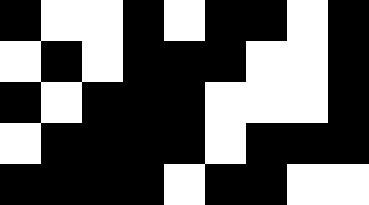[["black", "white", "white", "black", "white", "black", "black", "white", "black"], ["white", "black", "white", "black", "black", "black", "white", "white", "black"], ["black", "white", "black", "black", "black", "white", "white", "white", "black"], ["white", "black", "black", "black", "black", "white", "black", "black", "black"], ["black", "black", "black", "black", "white", "black", "black", "white", "white"]]